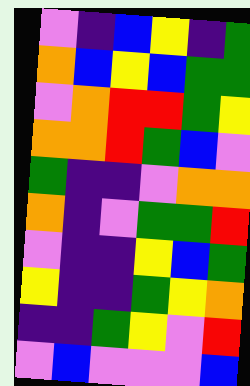[["violet", "indigo", "blue", "yellow", "indigo", "green"], ["orange", "blue", "yellow", "blue", "green", "green"], ["violet", "orange", "red", "red", "green", "yellow"], ["orange", "orange", "red", "green", "blue", "violet"], ["green", "indigo", "indigo", "violet", "orange", "orange"], ["orange", "indigo", "violet", "green", "green", "red"], ["violet", "indigo", "indigo", "yellow", "blue", "green"], ["yellow", "indigo", "indigo", "green", "yellow", "orange"], ["indigo", "indigo", "green", "yellow", "violet", "red"], ["violet", "blue", "violet", "violet", "violet", "blue"]]